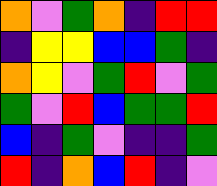[["orange", "violet", "green", "orange", "indigo", "red", "red"], ["indigo", "yellow", "yellow", "blue", "blue", "green", "indigo"], ["orange", "yellow", "violet", "green", "red", "violet", "green"], ["green", "violet", "red", "blue", "green", "green", "red"], ["blue", "indigo", "green", "violet", "indigo", "indigo", "green"], ["red", "indigo", "orange", "blue", "red", "indigo", "violet"]]